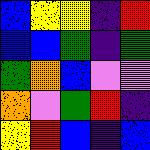[["blue", "yellow", "yellow", "indigo", "red"], ["blue", "blue", "green", "indigo", "green"], ["green", "orange", "blue", "violet", "violet"], ["orange", "violet", "green", "red", "indigo"], ["yellow", "red", "blue", "indigo", "blue"]]